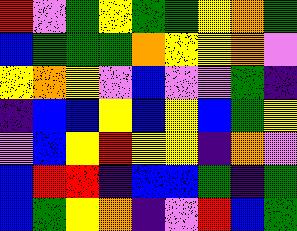[["red", "violet", "green", "yellow", "green", "green", "yellow", "orange", "green"], ["blue", "green", "green", "green", "orange", "yellow", "yellow", "orange", "violet"], ["yellow", "orange", "yellow", "violet", "blue", "violet", "violet", "green", "indigo"], ["indigo", "blue", "blue", "yellow", "blue", "yellow", "blue", "green", "yellow"], ["violet", "blue", "yellow", "red", "yellow", "yellow", "indigo", "orange", "violet"], ["blue", "red", "red", "indigo", "blue", "blue", "green", "indigo", "green"], ["blue", "green", "yellow", "orange", "indigo", "violet", "red", "blue", "green"]]